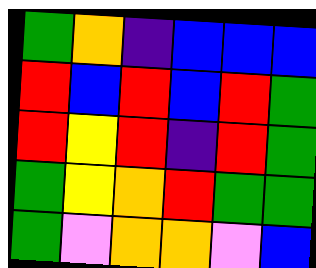[["green", "orange", "indigo", "blue", "blue", "blue"], ["red", "blue", "red", "blue", "red", "green"], ["red", "yellow", "red", "indigo", "red", "green"], ["green", "yellow", "orange", "red", "green", "green"], ["green", "violet", "orange", "orange", "violet", "blue"]]